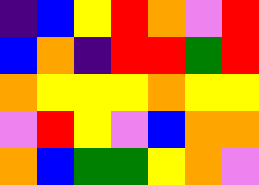[["indigo", "blue", "yellow", "red", "orange", "violet", "red"], ["blue", "orange", "indigo", "red", "red", "green", "red"], ["orange", "yellow", "yellow", "yellow", "orange", "yellow", "yellow"], ["violet", "red", "yellow", "violet", "blue", "orange", "orange"], ["orange", "blue", "green", "green", "yellow", "orange", "violet"]]